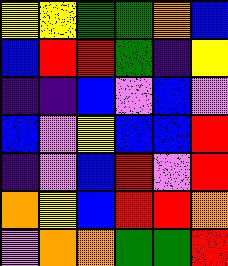[["yellow", "yellow", "green", "green", "orange", "blue"], ["blue", "red", "red", "green", "indigo", "yellow"], ["indigo", "indigo", "blue", "violet", "blue", "violet"], ["blue", "violet", "yellow", "blue", "blue", "red"], ["indigo", "violet", "blue", "red", "violet", "red"], ["orange", "yellow", "blue", "red", "red", "orange"], ["violet", "orange", "orange", "green", "green", "red"]]